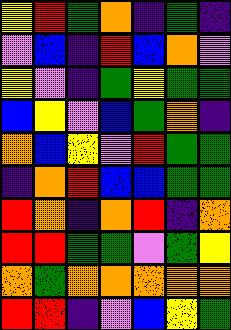[["yellow", "red", "green", "orange", "indigo", "green", "indigo"], ["violet", "blue", "indigo", "red", "blue", "orange", "violet"], ["yellow", "violet", "indigo", "green", "yellow", "green", "green"], ["blue", "yellow", "violet", "blue", "green", "orange", "indigo"], ["orange", "blue", "yellow", "violet", "red", "green", "green"], ["indigo", "orange", "red", "blue", "blue", "green", "green"], ["red", "orange", "indigo", "orange", "red", "indigo", "orange"], ["red", "red", "green", "green", "violet", "green", "yellow"], ["orange", "green", "orange", "orange", "orange", "orange", "orange"], ["red", "red", "indigo", "violet", "blue", "yellow", "green"]]